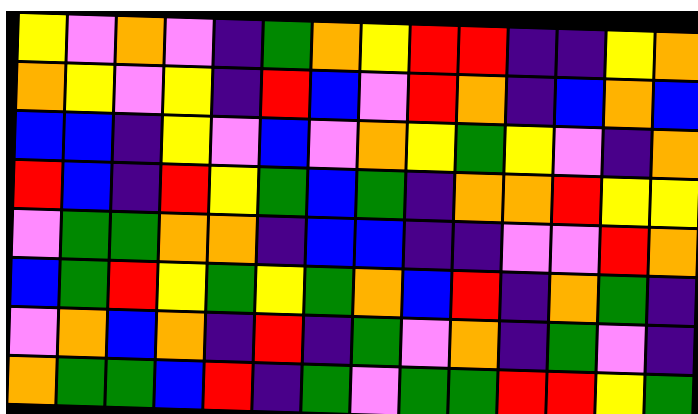[["yellow", "violet", "orange", "violet", "indigo", "green", "orange", "yellow", "red", "red", "indigo", "indigo", "yellow", "orange"], ["orange", "yellow", "violet", "yellow", "indigo", "red", "blue", "violet", "red", "orange", "indigo", "blue", "orange", "blue"], ["blue", "blue", "indigo", "yellow", "violet", "blue", "violet", "orange", "yellow", "green", "yellow", "violet", "indigo", "orange"], ["red", "blue", "indigo", "red", "yellow", "green", "blue", "green", "indigo", "orange", "orange", "red", "yellow", "yellow"], ["violet", "green", "green", "orange", "orange", "indigo", "blue", "blue", "indigo", "indigo", "violet", "violet", "red", "orange"], ["blue", "green", "red", "yellow", "green", "yellow", "green", "orange", "blue", "red", "indigo", "orange", "green", "indigo"], ["violet", "orange", "blue", "orange", "indigo", "red", "indigo", "green", "violet", "orange", "indigo", "green", "violet", "indigo"], ["orange", "green", "green", "blue", "red", "indigo", "green", "violet", "green", "green", "red", "red", "yellow", "green"]]